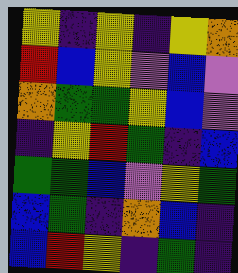[["yellow", "indigo", "yellow", "indigo", "yellow", "orange"], ["red", "blue", "yellow", "violet", "blue", "violet"], ["orange", "green", "green", "yellow", "blue", "violet"], ["indigo", "yellow", "red", "green", "indigo", "blue"], ["green", "green", "blue", "violet", "yellow", "green"], ["blue", "green", "indigo", "orange", "blue", "indigo"], ["blue", "red", "yellow", "indigo", "green", "indigo"]]